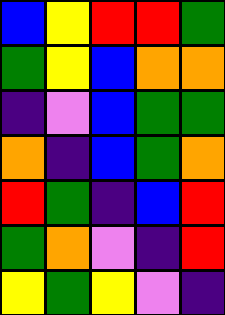[["blue", "yellow", "red", "red", "green"], ["green", "yellow", "blue", "orange", "orange"], ["indigo", "violet", "blue", "green", "green"], ["orange", "indigo", "blue", "green", "orange"], ["red", "green", "indigo", "blue", "red"], ["green", "orange", "violet", "indigo", "red"], ["yellow", "green", "yellow", "violet", "indigo"]]